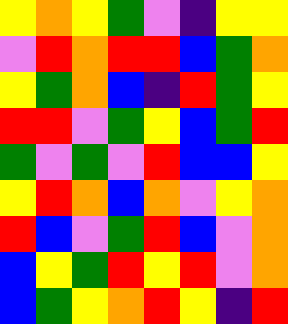[["yellow", "orange", "yellow", "green", "violet", "indigo", "yellow", "yellow"], ["violet", "red", "orange", "red", "red", "blue", "green", "orange"], ["yellow", "green", "orange", "blue", "indigo", "red", "green", "yellow"], ["red", "red", "violet", "green", "yellow", "blue", "green", "red"], ["green", "violet", "green", "violet", "red", "blue", "blue", "yellow"], ["yellow", "red", "orange", "blue", "orange", "violet", "yellow", "orange"], ["red", "blue", "violet", "green", "red", "blue", "violet", "orange"], ["blue", "yellow", "green", "red", "yellow", "red", "violet", "orange"], ["blue", "green", "yellow", "orange", "red", "yellow", "indigo", "red"]]